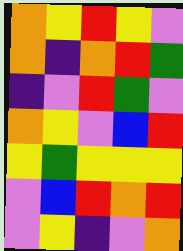[["orange", "yellow", "red", "yellow", "violet"], ["orange", "indigo", "orange", "red", "green"], ["indigo", "violet", "red", "green", "violet"], ["orange", "yellow", "violet", "blue", "red"], ["yellow", "green", "yellow", "yellow", "yellow"], ["violet", "blue", "red", "orange", "red"], ["violet", "yellow", "indigo", "violet", "orange"]]